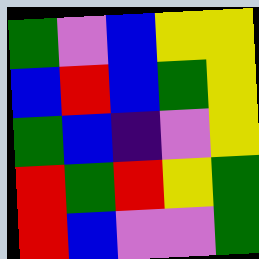[["green", "violet", "blue", "yellow", "yellow"], ["blue", "red", "blue", "green", "yellow"], ["green", "blue", "indigo", "violet", "yellow"], ["red", "green", "red", "yellow", "green"], ["red", "blue", "violet", "violet", "green"]]